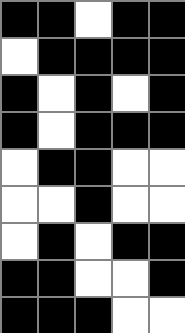[["black", "black", "white", "black", "black"], ["white", "black", "black", "black", "black"], ["black", "white", "black", "white", "black"], ["black", "white", "black", "black", "black"], ["white", "black", "black", "white", "white"], ["white", "white", "black", "white", "white"], ["white", "black", "white", "black", "black"], ["black", "black", "white", "white", "black"], ["black", "black", "black", "white", "white"]]